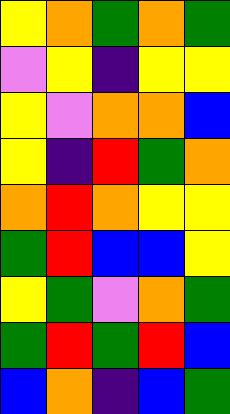[["yellow", "orange", "green", "orange", "green"], ["violet", "yellow", "indigo", "yellow", "yellow"], ["yellow", "violet", "orange", "orange", "blue"], ["yellow", "indigo", "red", "green", "orange"], ["orange", "red", "orange", "yellow", "yellow"], ["green", "red", "blue", "blue", "yellow"], ["yellow", "green", "violet", "orange", "green"], ["green", "red", "green", "red", "blue"], ["blue", "orange", "indigo", "blue", "green"]]